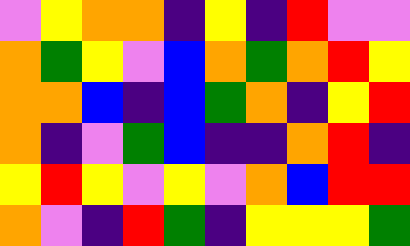[["violet", "yellow", "orange", "orange", "indigo", "yellow", "indigo", "red", "violet", "violet"], ["orange", "green", "yellow", "violet", "blue", "orange", "green", "orange", "red", "yellow"], ["orange", "orange", "blue", "indigo", "blue", "green", "orange", "indigo", "yellow", "red"], ["orange", "indigo", "violet", "green", "blue", "indigo", "indigo", "orange", "red", "indigo"], ["yellow", "red", "yellow", "violet", "yellow", "violet", "orange", "blue", "red", "red"], ["orange", "violet", "indigo", "red", "green", "indigo", "yellow", "yellow", "yellow", "green"]]